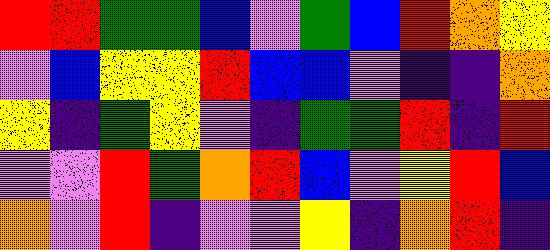[["red", "red", "green", "green", "blue", "violet", "green", "blue", "red", "orange", "yellow"], ["violet", "blue", "yellow", "yellow", "red", "blue", "blue", "violet", "indigo", "indigo", "orange"], ["yellow", "indigo", "green", "yellow", "violet", "indigo", "green", "green", "red", "indigo", "red"], ["violet", "violet", "red", "green", "orange", "red", "blue", "violet", "yellow", "red", "blue"], ["orange", "violet", "red", "indigo", "violet", "violet", "yellow", "indigo", "orange", "red", "indigo"]]